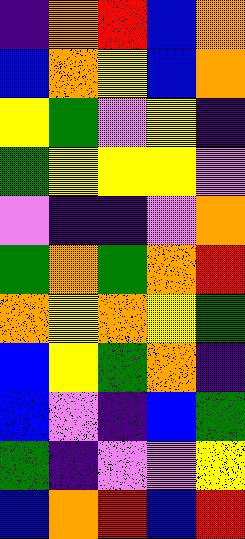[["indigo", "orange", "red", "blue", "orange"], ["blue", "orange", "yellow", "blue", "orange"], ["yellow", "green", "violet", "yellow", "indigo"], ["green", "yellow", "yellow", "yellow", "violet"], ["violet", "indigo", "indigo", "violet", "orange"], ["green", "orange", "green", "orange", "red"], ["orange", "yellow", "orange", "yellow", "green"], ["blue", "yellow", "green", "orange", "indigo"], ["blue", "violet", "indigo", "blue", "green"], ["green", "indigo", "violet", "violet", "yellow"], ["blue", "orange", "red", "blue", "red"]]